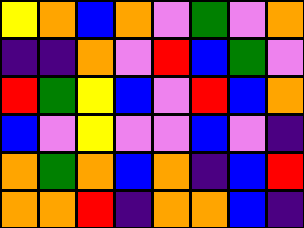[["yellow", "orange", "blue", "orange", "violet", "green", "violet", "orange"], ["indigo", "indigo", "orange", "violet", "red", "blue", "green", "violet"], ["red", "green", "yellow", "blue", "violet", "red", "blue", "orange"], ["blue", "violet", "yellow", "violet", "violet", "blue", "violet", "indigo"], ["orange", "green", "orange", "blue", "orange", "indigo", "blue", "red"], ["orange", "orange", "red", "indigo", "orange", "orange", "blue", "indigo"]]